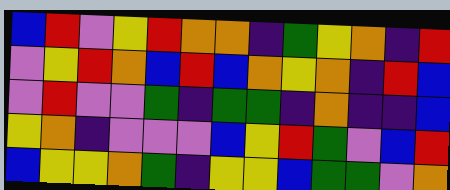[["blue", "red", "violet", "yellow", "red", "orange", "orange", "indigo", "green", "yellow", "orange", "indigo", "red"], ["violet", "yellow", "red", "orange", "blue", "red", "blue", "orange", "yellow", "orange", "indigo", "red", "blue"], ["violet", "red", "violet", "violet", "green", "indigo", "green", "green", "indigo", "orange", "indigo", "indigo", "blue"], ["yellow", "orange", "indigo", "violet", "violet", "violet", "blue", "yellow", "red", "green", "violet", "blue", "red"], ["blue", "yellow", "yellow", "orange", "green", "indigo", "yellow", "yellow", "blue", "green", "green", "violet", "orange"]]